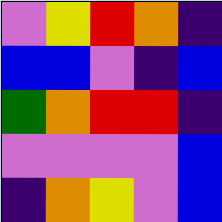[["violet", "yellow", "red", "orange", "indigo"], ["blue", "blue", "violet", "indigo", "blue"], ["green", "orange", "red", "red", "indigo"], ["violet", "violet", "violet", "violet", "blue"], ["indigo", "orange", "yellow", "violet", "blue"]]